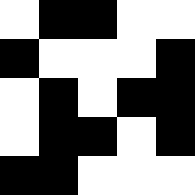[["white", "black", "black", "white", "white"], ["black", "white", "white", "white", "black"], ["white", "black", "white", "black", "black"], ["white", "black", "black", "white", "black"], ["black", "black", "white", "white", "white"]]